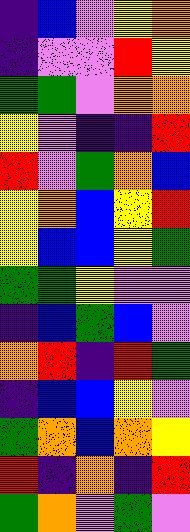[["indigo", "blue", "violet", "yellow", "orange"], ["indigo", "violet", "violet", "red", "yellow"], ["green", "green", "violet", "orange", "orange"], ["yellow", "violet", "indigo", "indigo", "red"], ["red", "violet", "green", "orange", "blue"], ["yellow", "orange", "blue", "yellow", "red"], ["yellow", "blue", "blue", "yellow", "green"], ["green", "green", "yellow", "violet", "violet"], ["indigo", "blue", "green", "blue", "violet"], ["orange", "red", "indigo", "red", "green"], ["indigo", "blue", "blue", "yellow", "violet"], ["green", "orange", "blue", "orange", "yellow"], ["red", "indigo", "orange", "indigo", "red"], ["green", "orange", "violet", "green", "violet"]]